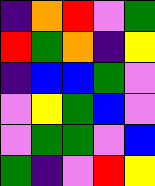[["indigo", "orange", "red", "violet", "green"], ["red", "green", "orange", "indigo", "yellow"], ["indigo", "blue", "blue", "green", "violet"], ["violet", "yellow", "green", "blue", "violet"], ["violet", "green", "green", "violet", "blue"], ["green", "indigo", "violet", "red", "yellow"]]